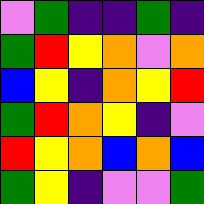[["violet", "green", "indigo", "indigo", "green", "indigo"], ["green", "red", "yellow", "orange", "violet", "orange"], ["blue", "yellow", "indigo", "orange", "yellow", "red"], ["green", "red", "orange", "yellow", "indigo", "violet"], ["red", "yellow", "orange", "blue", "orange", "blue"], ["green", "yellow", "indigo", "violet", "violet", "green"]]